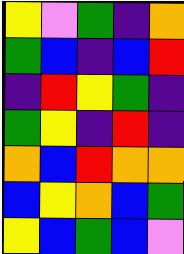[["yellow", "violet", "green", "indigo", "orange"], ["green", "blue", "indigo", "blue", "red"], ["indigo", "red", "yellow", "green", "indigo"], ["green", "yellow", "indigo", "red", "indigo"], ["orange", "blue", "red", "orange", "orange"], ["blue", "yellow", "orange", "blue", "green"], ["yellow", "blue", "green", "blue", "violet"]]